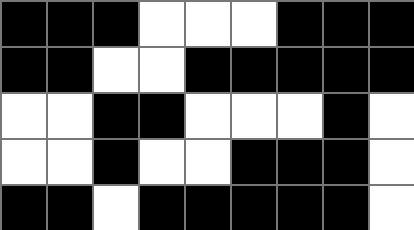[["black", "black", "black", "white", "white", "white", "black", "black", "black"], ["black", "black", "white", "white", "black", "black", "black", "black", "black"], ["white", "white", "black", "black", "white", "white", "white", "black", "white"], ["white", "white", "black", "white", "white", "black", "black", "black", "white"], ["black", "black", "white", "black", "black", "black", "black", "black", "white"]]